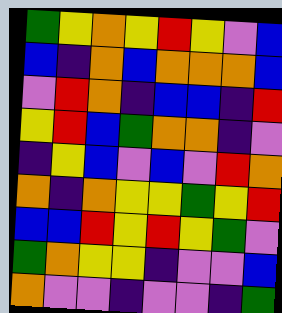[["green", "yellow", "orange", "yellow", "red", "yellow", "violet", "blue"], ["blue", "indigo", "orange", "blue", "orange", "orange", "orange", "blue"], ["violet", "red", "orange", "indigo", "blue", "blue", "indigo", "red"], ["yellow", "red", "blue", "green", "orange", "orange", "indigo", "violet"], ["indigo", "yellow", "blue", "violet", "blue", "violet", "red", "orange"], ["orange", "indigo", "orange", "yellow", "yellow", "green", "yellow", "red"], ["blue", "blue", "red", "yellow", "red", "yellow", "green", "violet"], ["green", "orange", "yellow", "yellow", "indigo", "violet", "violet", "blue"], ["orange", "violet", "violet", "indigo", "violet", "violet", "indigo", "green"]]